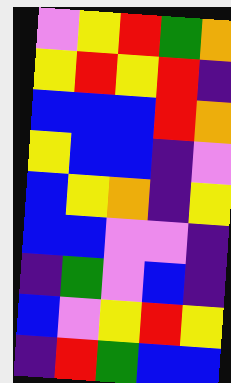[["violet", "yellow", "red", "green", "orange"], ["yellow", "red", "yellow", "red", "indigo"], ["blue", "blue", "blue", "red", "orange"], ["yellow", "blue", "blue", "indigo", "violet"], ["blue", "yellow", "orange", "indigo", "yellow"], ["blue", "blue", "violet", "violet", "indigo"], ["indigo", "green", "violet", "blue", "indigo"], ["blue", "violet", "yellow", "red", "yellow"], ["indigo", "red", "green", "blue", "blue"]]